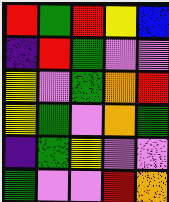[["red", "green", "red", "yellow", "blue"], ["indigo", "red", "green", "violet", "violet"], ["yellow", "violet", "green", "orange", "red"], ["yellow", "green", "violet", "orange", "green"], ["indigo", "green", "yellow", "violet", "violet"], ["green", "violet", "violet", "red", "orange"]]